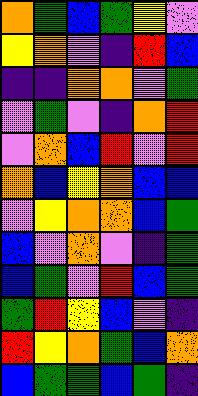[["orange", "green", "blue", "green", "yellow", "violet"], ["yellow", "orange", "violet", "indigo", "red", "blue"], ["indigo", "indigo", "orange", "orange", "violet", "green"], ["violet", "green", "violet", "indigo", "orange", "red"], ["violet", "orange", "blue", "red", "violet", "red"], ["orange", "blue", "yellow", "orange", "blue", "blue"], ["violet", "yellow", "orange", "orange", "blue", "green"], ["blue", "violet", "orange", "violet", "indigo", "green"], ["blue", "green", "violet", "red", "blue", "green"], ["green", "red", "yellow", "blue", "violet", "indigo"], ["red", "yellow", "orange", "green", "blue", "orange"], ["blue", "green", "green", "blue", "green", "indigo"]]